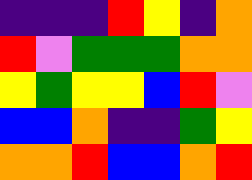[["indigo", "indigo", "indigo", "red", "yellow", "indigo", "orange"], ["red", "violet", "green", "green", "green", "orange", "orange"], ["yellow", "green", "yellow", "yellow", "blue", "red", "violet"], ["blue", "blue", "orange", "indigo", "indigo", "green", "yellow"], ["orange", "orange", "red", "blue", "blue", "orange", "red"]]